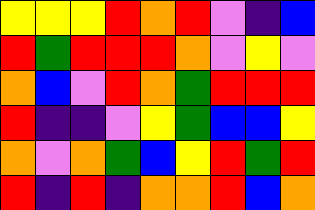[["yellow", "yellow", "yellow", "red", "orange", "red", "violet", "indigo", "blue"], ["red", "green", "red", "red", "red", "orange", "violet", "yellow", "violet"], ["orange", "blue", "violet", "red", "orange", "green", "red", "red", "red"], ["red", "indigo", "indigo", "violet", "yellow", "green", "blue", "blue", "yellow"], ["orange", "violet", "orange", "green", "blue", "yellow", "red", "green", "red"], ["red", "indigo", "red", "indigo", "orange", "orange", "red", "blue", "orange"]]